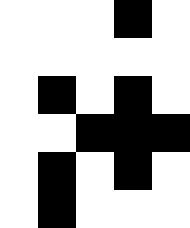[["white", "white", "white", "black", "white"], ["white", "white", "white", "white", "white"], ["white", "black", "white", "black", "white"], ["white", "white", "black", "black", "black"], ["white", "black", "white", "black", "white"], ["white", "black", "white", "white", "white"]]